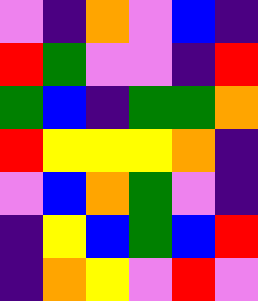[["violet", "indigo", "orange", "violet", "blue", "indigo"], ["red", "green", "violet", "violet", "indigo", "red"], ["green", "blue", "indigo", "green", "green", "orange"], ["red", "yellow", "yellow", "yellow", "orange", "indigo"], ["violet", "blue", "orange", "green", "violet", "indigo"], ["indigo", "yellow", "blue", "green", "blue", "red"], ["indigo", "orange", "yellow", "violet", "red", "violet"]]